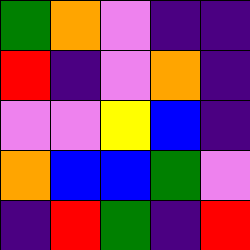[["green", "orange", "violet", "indigo", "indigo"], ["red", "indigo", "violet", "orange", "indigo"], ["violet", "violet", "yellow", "blue", "indigo"], ["orange", "blue", "blue", "green", "violet"], ["indigo", "red", "green", "indigo", "red"]]